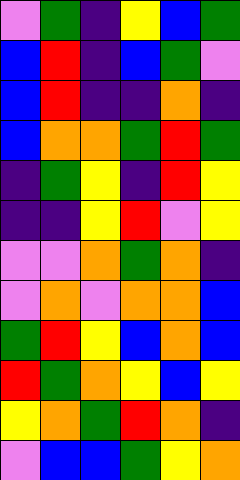[["violet", "green", "indigo", "yellow", "blue", "green"], ["blue", "red", "indigo", "blue", "green", "violet"], ["blue", "red", "indigo", "indigo", "orange", "indigo"], ["blue", "orange", "orange", "green", "red", "green"], ["indigo", "green", "yellow", "indigo", "red", "yellow"], ["indigo", "indigo", "yellow", "red", "violet", "yellow"], ["violet", "violet", "orange", "green", "orange", "indigo"], ["violet", "orange", "violet", "orange", "orange", "blue"], ["green", "red", "yellow", "blue", "orange", "blue"], ["red", "green", "orange", "yellow", "blue", "yellow"], ["yellow", "orange", "green", "red", "orange", "indigo"], ["violet", "blue", "blue", "green", "yellow", "orange"]]